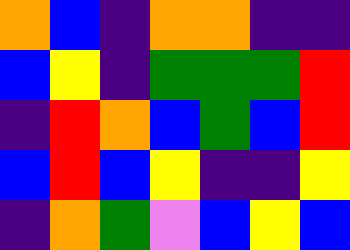[["orange", "blue", "indigo", "orange", "orange", "indigo", "indigo"], ["blue", "yellow", "indigo", "green", "green", "green", "red"], ["indigo", "red", "orange", "blue", "green", "blue", "red"], ["blue", "red", "blue", "yellow", "indigo", "indigo", "yellow"], ["indigo", "orange", "green", "violet", "blue", "yellow", "blue"]]